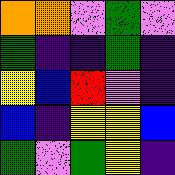[["orange", "orange", "violet", "green", "violet"], ["green", "indigo", "indigo", "green", "indigo"], ["yellow", "blue", "red", "violet", "indigo"], ["blue", "indigo", "yellow", "yellow", "blue"], ["green", "violet", "green", "yellow", "indigo"]]